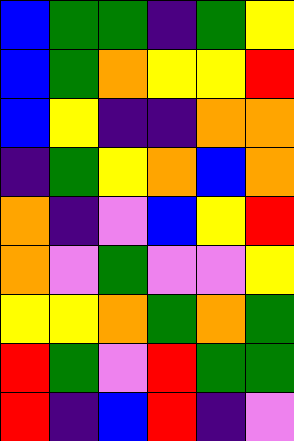[["blue", "green", "green", "indigo", "green", "yellow"], ["blue", "green", "orange", "yellow", "yellow", "red"], ["blue", "yellow", "indigo", "indigo", "orange", "orange"], ["indigo", "green", "yellow", "orange", "blue", "orange"], ["orange", "indigo", "violet", "blue", "yellow", "red"], ["orange", "violet", "green", "violet", "violet", "yellow"], ["yellow", "yellow", "orange", "green", "orange", "green"], ["red", "green", "violet", "red", "green", "green"], ["red", "indigo", "blue", "red", "indigo", "violet"]]